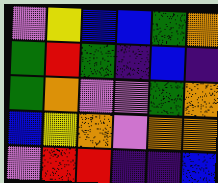[["violet", "yellow", "blue", "blue", "green", "orange"], ["green", "red", "green", "indigo", "blue", "indigo"], ["green", "orange", "violet", "violet", "green", "orange"], ["blue", "yellow", "orange", "violet", "orange", "orange"], ["violet", "red", "red", "indigo", "indigo", "blue"]]